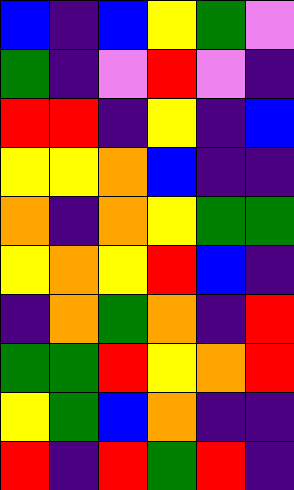[["blue", "indigo", "blue", "yellow", "green", "violet"], ["green", "indigo", "violet", "red", "violet", "indigo"], ["red", "red", "indigo", "yellow", "indigo", "blue"], ["yellow", "yellow", "orange", "blue", "indigo", "indigo"], ["orange", "indigo", "orange", "yellow", "green", "green"], ["yellow", "orange", "yellow", "red", "blue", "indigo"], ["indigo", "orange", "green", "orange", "indigo", "red"], ["green", "green", "red", "yellow", "orange", "red"], ["yellow", "green", "blue", "orange", "indigo", "indigo"], ["red", "indigo", "red", "green", "red", "indigo"]]